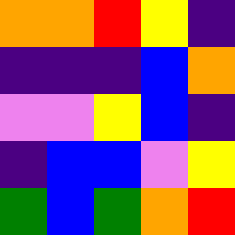[["orange", "orange", "red", "yellow", "indigo"], ["indigo", "indigo", "indigo", "blue", "orange"], ["violet", "violet", "yellow", "blue", "indigo"], ["indigo", "blue", "blue", "violet", "yellow"], ["green", "blue", "green", "orange", "red"]]